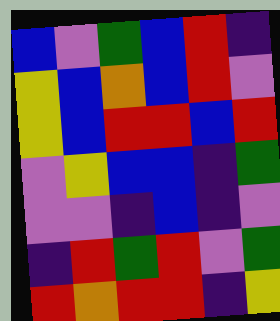[["blue", "violet", "green", "blue", "red", "indigo"], ["yellow", "blue", "orange", "blue", "red", "violet"], ["yellow", "blue", "red", "red", "blue", "red"], ["violet", "yellow", "blue", "blue", "indigo", "green"], ["violet", "violet", "indigo", "blue", "indigo", "violet"], ["indigo", "red", "green", "red", "violet", "green"], ["red", "orange", "red", "red", "indigo", "yellow"]]